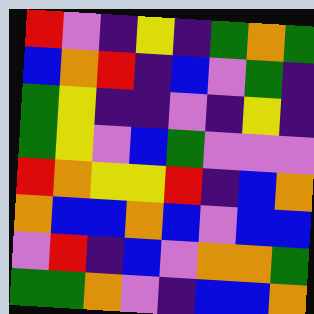[["red", "violet", "indigo", "yellow", "indigo", "green", "orange", "green"], ["blue", "orange", "red", "indigo", "blue", "violet", "green", "indigo"], ["green", "yellow", "indigo", "indigo", "violet", "indigo", "yellow", "indigo"], ["green", "yellow", "violet", "blue", "green", "violet", "violet", "violet"], ["red", "orange", "yellow", "yellow", "red", "indigo", "blue", "orange"], ["orange", "blue", "blue", "orange", "blue", "violet", "blue", "blue"], ["violet", "red", "indigo", "blue", "violet", "orange", "orange", "green"], ["green", "green", "orange", "violet", "indigo", "blue", "blue", "orange"]]